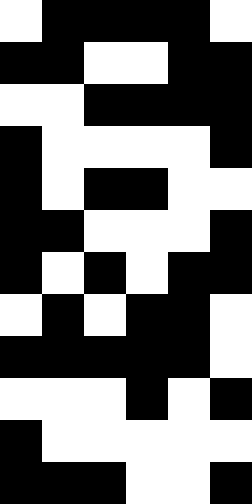[["white", "black", "black", "black", "black", "white"], ["black", "black", "white", "white", "black", "black"], ["white", "white", "black", "black", "black", "black"], ["black", "white", "white", "white", "white", "black"], ["black", "white", "black", "black", "white", "white"], ["black", "black", "white", "white", "white", "black"], ["black", "white", "black", "white", "black", "black"], ["white", "black", "white", "black", "black", "white"], ["black", "black", "black", "black", "black", "white"], ["white", "white", "white", "black", "white", "black"], ["black", "white", "white", "white", "white", "white"], ["black", "black", "black", "white", "white", "black"]]